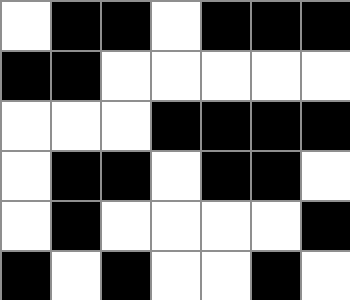[["white", "black", "black", "white", "black", "black", "black"], ["black", "black", "white", "white", "white", "white", "white"], ["white", "white", "white", "black", "black", "black", "black"], ["white", "black", "black", "white", "black", "black", "white"], ["white", "black", "white", "white", "white", "white", "black"], ["black", "white", "black", "white", "white", "black", "white"]]